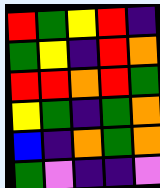[["red", "green", "yellow", "red", "indigo"], ["green", "yellow", "indigo", "red", "orange"], ["red", "red", "orange", "red", "green"], ["yellow", "green", "indigo", "green", "orange"], ["blue", "indigo", "orange", "green", "orange"], ["green", "violet", "indigo", "indigo", "violet"]]